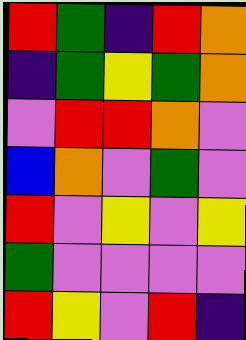[["red", "green", "indigo", "red", "orange"], ["indigo", "green", "yellow", "green", "orange"], ["violet", "red", "red", "orange", "violet"], ["blue", "orange", "violet", "green", "violet"], ["red", "violet", "yellow", "violet", "yellow"], ["green", "violet", "violet", "violet", "violet"], ["red", "yellow", "violet", "red", "indigo"]]